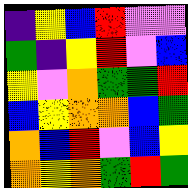[["indigo", "yellow", "blue", "red", "violet", "violet"], ["green", "indigo", "yellow", "red", "violet", "blue"], ["yellow", "violet", "orange", "green", "green", "red"], ["blue", "yellow", "orange", "orange", "blue", "green"], ["orange", "blue", "red", "violet", "blue", "yellow"], ["orange", "yellow", "orange", "green", "red", "green"]]